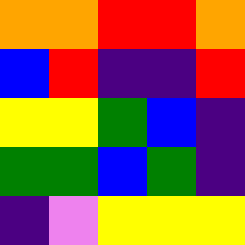[["orange", "orange", "red", "red", "orange"], ["blue", "red", "indigo", "indigo", "red"], ["yellow", "yellow", "green", "blue", "indigo"], ["green", "green", "blue", "green", "indigo"], ["indigo", "violet", "yellow", "yellow", "yellow"]]